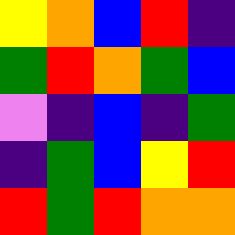[["yellow", "orange", "blue", "red", "indigo"], ["green", "red", "orange", "green", "blue"], ["violet", "indigo", "blue", "indigo", "green"], ["indigo", "green", "blue", "yellow", "red"], ["red", "green", "red", "orange", "orange"]]